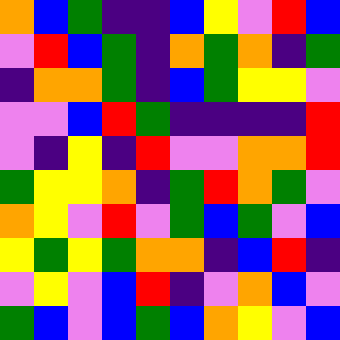[["orange", "blue", "green", "indigo", "indigo", "blue", "yellow", "violet", "red", "blue"], ["violet", "red", "blue", "green", "indigo", "orange", "green", "orange", "indigo", "green"], ["indigo", "orange", "orange", "green", "indigo", "blue", "green", "yellow", "yellow", "violet"], ["violet", "violet", "blue", "red", "green", "indigo", "indigo", "indigo", "indigo", "red"], ["violet", "indigo", "yellow", "indigo", "red", "violet", "violet", "orange", "orange", "red"], ["green", "yellow", "yellow", "orange", "indigo", "green", "red", "orange", "green", "violet"], ["orange", "yellow", "violet", "red", "violet", "green", "blue", "green", "violet", "blue"], ["yellow", "green", "yellow", "green", "orange", "orange", "indigo", "blue", "red", "indigo"], ["violet", "yellow", "violet", "blue", "red", "indigo", "violet", "orange", "blue", "violet"], ["green", "blue", "violet", "blue", "green", "blue", "orange", "yellow", "violet", "blue"]]